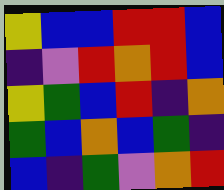[["yellow", "blue", "blue", "red", "red", "blue"], ["indigo", "violet", "red", "orange", "red", "blue"], ["yellow", "green", "blue", "red", "indigo", "orange"], ["green", "blue", "orange", "blue", "green", "indigo"], ["blue", "indigo", "green", "violet", "orange", "red"]]